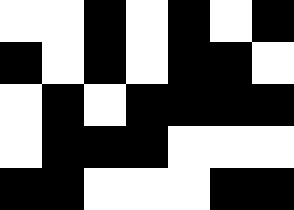[["white", "white", "black", "white", "black", "white", "black"], ["black", "white", "black", "white", "black", "black", "white"], ["white", "black", "white", "black", "black", "black", "black"], ["white", "black", "black", "black", "white", "white", "white"], ["black", "black", "white", "white", "white", "black", "black"]]